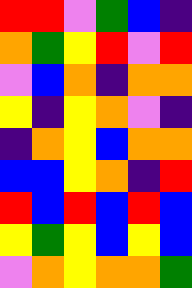[["red", "red", "violet", "green", "blue", "indigo"], ["orange", "green", "yellow", "red", "violet", "red"], ["violet", "blue", "orange", "indigo", "orange", "orange"], ["yellow", "indigo", "yellow", "orange", "violet", "indigo"], ["indigo", "orange", "yellow", "blue", "orange", "orange"], ["blue", "blue", "yellow", "orange", "indigo", "red"], ["red", "blue", "red", "blue", "red", "blue"], ["yellow", "green", "yellow", "blue", "yellow", "blue"], ["violet", "orange", "yellow", "orange", "orange", "green"]]